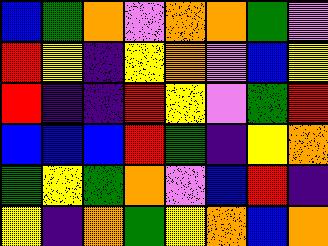[["blue", "green", "orange", "violet", "orange", "orange", "green", "violet"], ["red", "yellow", "indigo", "yellow", "orange", "violet", "blue", "yellow"], ["red", "indigo", "indigo", "red", "yellow", "violet", "green", "red"], ["blue", "blue", "blue", "red", "green", "indigo", "yellow", "orange"], ["green", "yellow", "green", "orange", "violet", "blue", "red", "indigo"], ["yellow", "indigo", "orange", "green", "yellow", "orange", "blue", "orange"]]